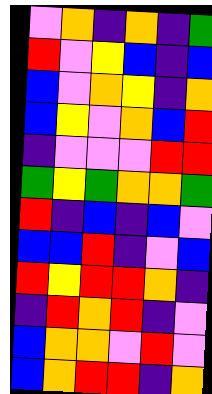[["violet", "orange", "indigo", "orange", "indigo", "green"], ["red", "violet", "yellow", "blue", "indigo", "blue"], ["blue", "violet", "orange", "yellow", "indigo", "orange"], ["blue", "yellow", "violet", "orange", "blue", "red"], ["indigo", "violet", "violet", "violet", "red", "red"], ["green", "yellow", "green", "orange", "orange", "green"], ["red", "indigo", "blue", "indigo", "blue", "violet"], ["blue", "blue", "red", "indigo", "violet", "blue"], ["red", "yellow", "red", "red", "orange", "indigo"], ["indigo", "red", "orange", "red", "indigo", "violet"], ["blue", "orange", "orange", "violet", "red", "violet"], ["blue", "orange", "red", "red", "indigo", "orange"]]